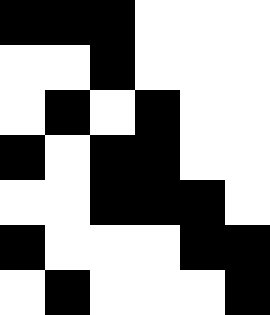[["black", "black", "black", "white", "white", "white"], ["white", "white", "black", "white", "white", "white"], ["white", "black", "white", "black", "white", "white"], ["black", "white", "black", "black", "white", "white"], ["white", "white", "black", "black", "black", "white"], ["black", "white", "white", "white", "black", "black"], ["white", "black", "white", "white", "white", "black"]]